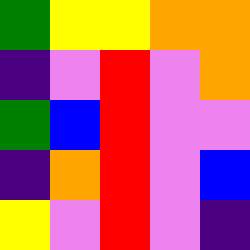[["green", "yellow", "yellow", "orange", "orange"], ["indigo", "violet", "red", "violet", "orange"], ["green", "blue", "red", "violet", "violet"], ["indigo", "orange", "red", "violet", "blue"], ["yellow", "violet", "red", "violet", "indigo"]]